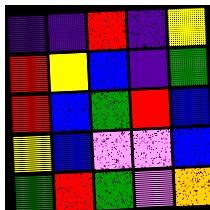[["indigo", "indigo", "red", "indigo", "yellow"], ["red", "yellow", "blue", "indigo", "green"], ["red", "blue", "green", "red", "blue"], ["yellow", "blue", "violet", "violet", "blue"], ["green", "red", "green", "violet", "orange"]]